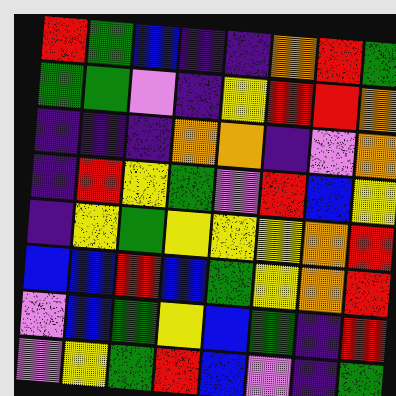[["red", "green", "blue", "indigo", "indigo", "orange", "red", "green"], ["green", "green", "violet", "indigo", "yellow", "red", "red", "orange"], ["indigo", "indigo", "indigo", "orange", "orange", "indigo", "violet", "orange"], ["indigo", "red", "yellow", "green", "violet", "red", "blue", "yellow"], ["indigo", "yellow", "green", "yellow", "yellow", "yellow", "orange", "red"], ["blue", "blue", "red", "blue", "green", "yellow", "orange", "red"], ["violet", "blue", "green", "yellow", "blue", "green", "indigo", "red"], ["violet", "yellow", "green", "red", "blue", "violet", "indigo", "green"]]